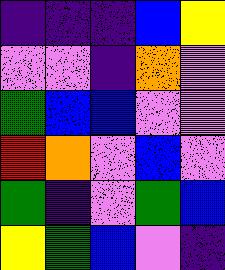[["indigo", "indigo", "indigo", "blue", "yellow"], ["violet", "violet", "indigo", "orange", "violet"], ["green", "blue", "blue", "violet", "violet"], ["red", "orange", "violet", "blue", "violet"], ["green", "indigo", "violet", "green", "blue"], ["yellow", "green", "blue", "violet", "indigo"]]